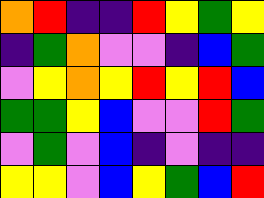[["orange", "red", "indigo", "indigo", "red", "yellow", "green", "yellow"], ["indigo", "green", "orange", "violet", "violet", "indigo", "blue", "green"], ["violet", "yellow", "orange", "yellow", "red", "yellow", "red", "blue"], ["green", "green", "yellow", "blue", "violet", "violet", "red", "green"], ["violet", "green", "violet", "blue", "indigo", "violet", "indigo", "indigo"], ["yellow", "yellow", "violet", "blue", "yellow", "green", "blue", "red"]]